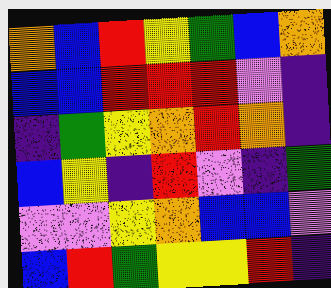[["orange", "blue", "red", "yellow", "green", "blue", "orange"], ["blue", "blue", "red", "red", "red", "violet", "indigo"], ["indigo", "green", "yellow", "orange", "red", "orange", "indigo"], ["blue", "yellow", "indigo", "red", "violet", "indigo", "green"], ["violet", "violet", "yellow", "orange", "blue", "blue", "violet"], ["blue", "red", "green", "yellow", "yellow", "red", "indigo"]]